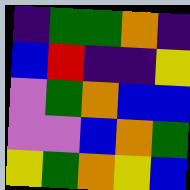[["indigo", "green", "green", "orange", "indigo"], ["blue", "red", "indigo", "indigo", "yellow"], ["violet", "green", "orange", "blue", "blue"], ["violet", "violet", "blue", "orange", "green"], ["yellow", "green", "orange", "yellow", "blue"]]